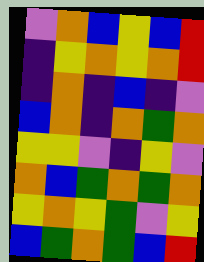[["violet", "orange", "blue", "yellow", "blue", "red"], ["indigo", "yellow", "orange", "yellow", "orange", "red"], ["indigo", "orange", "indigo", "blue", "indigo", "violet"], ["blue", "orange", "indigo", "orange", "green", "orange"], ["yellow", "yellow", "violet", "indigo", "yellow", "violet"], ["orange", "blue", "green", "orange", "green", "orange"], ["yellow", "orange", "yellow", "green", "violet", "yellow"], ["blue", "green", "orange", "green", "blue", "red"]]